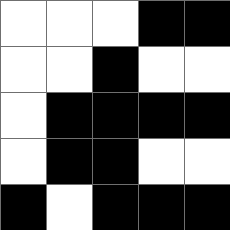[["white", "white", "white", "black", "black"], ["white", "white", "black", "white", "white"], ["white", "black", "black", "black", "black"], ["white", "black", "black", "white", "white"], ["black", "white", "black", "black", "black"]]